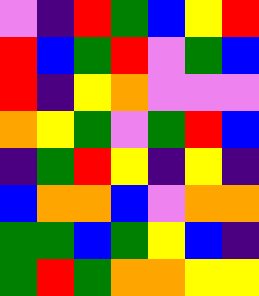[["violet", "indigo", "red", "green", "blue", "yellow", "red"], ["red", "blue", "green", "red", "violet", "green", "blue"], ["red", "indigo", "yellow", "orange", "violet", "violet", "violet"], ["orange", "yellow", "green", "violet", "green", "red", "blue"], ["indigo", "green", "red", "yellow", "indigo", "yellow", "indigo"], ["blue", "orange", "orange", "blue", "violet", "orange", "orange"], ["green", "green", "blue", "green", "yellow", "blue", "indigo"], ["green", "red", "green", "orange", "orange", "yellow", "yellow"]]